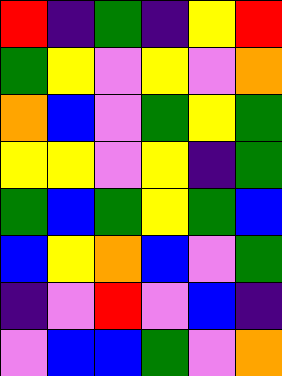[["red", "indigo", "green", "indigo", "yellow", "red"], ["green", "yellow", "violet", "yellow", "violet", "orange"], ["orange", "blue", "violet", "green", "yellow", "green"], ["yellow", "yellow", "violet", "yellow", "indigo", "green"], ["green", "blue", "green", "yellow", "green", "blue"], ["blue", "yellow", "orange", "blue", "violet", "green"], ["indigo", "violet", "red", "violet", "blue", "indigo"], ["violet", "blue", "blue", "green", "violet", "orange"]]